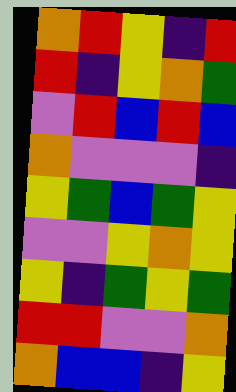[["orange", "red", "yellow", "indigo", "red"], ["red", "indigo", "yellow", "orange", "green"], ["violet", "red", "blue", "red", "blue"], ["orange", "violet", "violet", "violet", "indigo"], ["yellow", "green", "blue", "green", "yellow"], ["violet", "violet", "yellow", "orange", "yellow"], ["yellow", "indigo", "green", "yellow", "green"], ["red", "red", "violet", "violet", "orange"], ["orange", "blue", "blue", "indigo", "yellow"]]